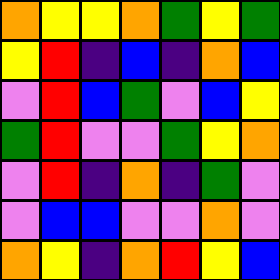[["orange", "yellow", "yellow", "orange", "green", "yellow", "green"], ["yellow", "red", "indigo", "blue", "indigo", "orange", "blue"], ["violet", "red", "blue", "green", "violet", "blue", "yellow"], ["green", "red", "violet", "violet", "green", "yellow", "orange"], ["violet", "red", "indigo", "orange", "indigo", "green", "violet"], ["violet", "blue", "blue", "violet", "violet", "orange", "violet"], ["orange", "yellow", "indigo", "orange", "red", "yellow", "blue"]]